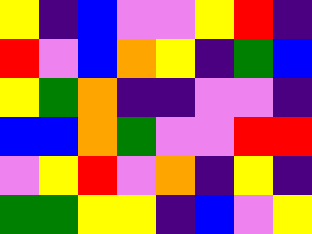[["yellow", "indigo", "blue", "violet", "violet", "yellow", "red", "indigo"], ["red", "violet", "blue", "orange", "yellow", "indigo", "green", "blue"], ["yellow", "green", "orange", "indigo", "indigo", "violet", "violet", "indigo"], ["blue", "blue", "orange", "green", "violet", "violet", "red", "red"], ["violet", "yellow", "red", "violet", "orange", "indigo", "yellow", "indigo"], ["green", "green", "yellow", "yellow", "indigo", "blue", "violet", "yellow"]]